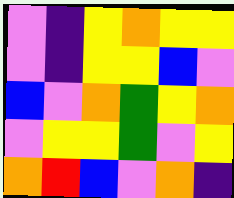[["violet", "indigo", "yellow", "orange", "yellow", "yellow"], ["violet", "indigo", "yellow", "yellow", "blue", "violet"], ["blue", "violet", "orange", "green", "yellow", "orange"], ["violet", "yellow", "yellow", "green", "violet", "yellow"], ["orange", "red", "blue", "violet", "orange", "indigo"]]